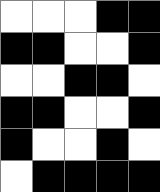[["white", "white", "white", "black", "black"], ["black", "black", "white", "white", "black"], ["white", "white", "black", "black", "white"], ["black", "black", "white", "white", "black"], ["black", "white", "white", "black", "white"], ["white", "black", "black", "black", "black"]]